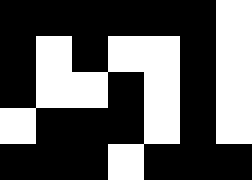[["black", "black", "black", "black", "black", "black", "white"], ["black", "white", "black", "white", "white", "black", "white"], ["black", "white", "white", "black", "white", "black", "white"], ["white", "black", "black", "black", "white", "black", "white"], ["black", "black", "black", "white", "black", "black", "black"]]